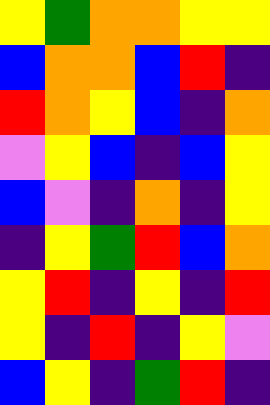[["yellow", "green", "orange", "orange", "yellow", "yellow"], ["blue", "orange", "orange", "blue", "red", "indigo"], ["red", "orange", "yellow", "blue", "indigo", "orange"], ["violet", "yellow", "blue", "indigo", "blue", "yellow"], ["blue", "violet", "indigo", "orange", "indigo", "yellow"], ["indigo", "yellow", "green", "red", "blue", "orange"], ["yellow", "red", "indigo", "yellow", "indigo", "red"], ["yellow", "indigo", "red", "indigo", "yellow", "violet"], ["blue", "yellow", "indigo", "green", "red", "indigo"]]